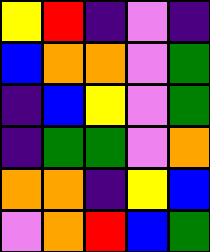[["yellow", "red", "indigo", "violet", "indigo"], ["blue", "orange", "orange", "violet", "green"], ["indigo", "blue", "yellow", "violet", "green"], ["indigo", "green", "green", "violet", "orange"], ["orange", "orange", "indigo", "yellow", "blue"], ["violet", "orange", "red", "blue", "green"]]